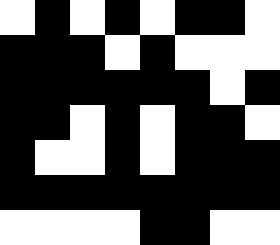[["white", "black", "white", "black", "white", "black", "black", "white"], ["black", "black", "black", "white", "black", "white", "white", "white"], ["black", "black", "black", "black", "black", "black", "white", "black"], ["black", "black", "white", "black", "white", "black", "black", "white"], ["black", "white", "white", "black", "white", "black", "black", "black"], ["black", "black", "black", "black", "black", "black", "black", "black"], ["white", "white", "white", "white", "black", "black", "white", "white"]]